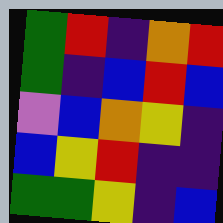[["green", "red", "indigo", "orange", "red"], ["green", "indigo", "blue", "red", "blue"], ["violet", "blue", "orange", "yellow", "indigo"], ["blue", "yellow", "red", "indigo", "indigo"], ["green", "green", "yellow", "indigo", "blue"]]